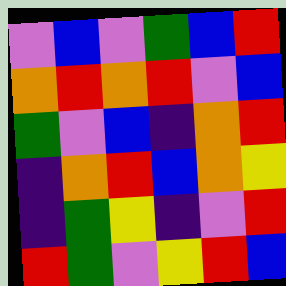[["violet", "blue", "violet", "green", "blue", "red"], ["orange", "red", "orange", "red", "violet", "blue"], ["green", "violet", "blue", "indigo", "orange", "red"], ["indigo", "orange", "red", "blue", "orange", "yellow"], ["indigo", "green", "yellow", "indigo", "violet", "red"], ["red", "green", "violet", "yellow", "red", "blue"]]